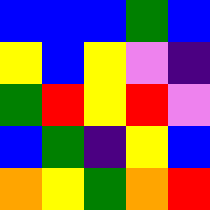[["blue", "blue", "blue", "green", "blue"], ["yellow", "blue", "yellow", "violet", "indigo"], ["green", "red", "yellow", "red", "violet"], ["blue", "green", "indigo", "yellow", "blue"], ["orange", "yellow", "green", "orange", "red"]]